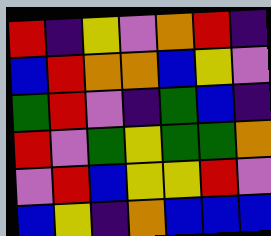[["red", "indigo", "yellow", "violet", "orange", "red", "indigo"], ["blue", "red", "orange", "orange", "blue", "yellow", "violet"], ["green", "red", "violet", "indigo", "green", "blue", "indigo"], ["red", "violet", "green", "yellow", "green", "green", "orange"], ["violet", "red", "blue", "yellow", "yellow", "red", "violet"], ["blue", "yellow", "indigo", "orange", "blue", "blue", "blue"]]